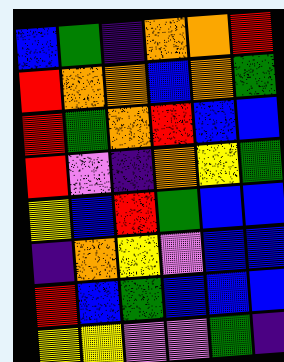[["blue", "green", "indigo", "orange", "orange", "red"], ["red", "orange", "orange", "blue", "orange", "green"], ["red", "green", "orange", "red", "blue", "blue"], ["red", "violet", "indigo", "orange", "yellow", "green"], ["yellow", "blue", "red", "green", "blue", "blue"], ["indigo", "orange", "yellow", "violet", "blue", "blue"], ["red", "blue", "green", "blue", "blue", "blue"], ["yellow", "yellow", "violet", "violet", "green", "indigo"]]